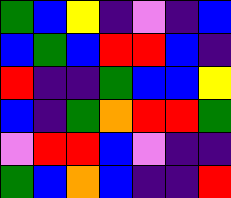[["green", "blue", "yellow", "indigo", "violet", "indigo", "blue"], ["blue", "green", "blue", "red", "red", "blue", "indigo"], ["red", "indigo", "indigo", "green", "blue", "blue", "yellow"], ["blue", "indigo", "green", "orange", "red", "red", "green"], ["violet", "red", "red", "blue", "violet", "indigo", "indigo"], ["green", "blue", "orange", "blue", "indigo", "indigo", "red"]]